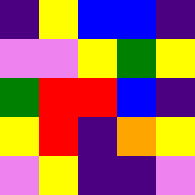[["indigo", "yellow", "blue", "blue", "indigo"], ["violet", "violet", "yellow", "green", "yellow"], ["green", "red", "red", "blue", "indigo"], ["yellow", "red", "indigo", "orange", "yellow"], ["violet", "yellow", "indigo", "indigo", "violet"]]